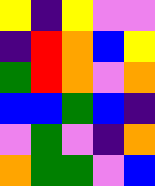[["yellow", "indigo", "yellow", "violet", "violet"], ["indigo", "red", "orange", "blue", "yellow"], ["green", "red", "orange", "violet", "orange"], ["blue", "blue", "green", "blue", "indigo"], ["violet", "green", "violet", "indigo", "orange"], ["orange", "green", "green", "violet", "blue"]]